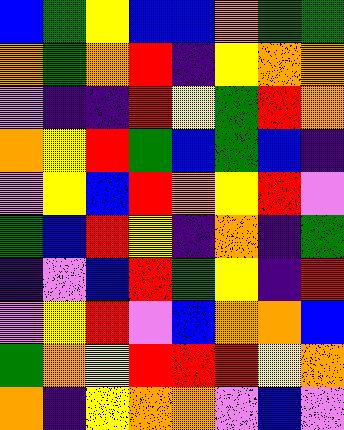[["blue", "green", "yellow", "blue", "blue", "orange", "green", "green"], ["orange", "green", "orange", "red", "indigo", "yellow", "orange", "orange"], ["violet", "indigo", "indigo", "red", "yellow", "green", "red", "orange"], ["orange", "yellow", "red", "green", "blue", "green", "blue", "indigo"], ["violet", "yellow", "blue", "red", "orange", "yellow", "red", "violet"], ["green", "blue", "red", "yellow", "indigo", "orange", "indigo", "green"], ["indigo", "violet", "blue", "red", "green", "yellow", "indigo", "red"], ["violet", "yellow", "red", "violet", "blue", "orange", "orange", "blue"], ["green", "orange", "yellow", "red", "red", "red", "yellow", "orange"], ["orange", "indigo", "yellow", "orange", "orange", "violet", "blue", "violet"]]